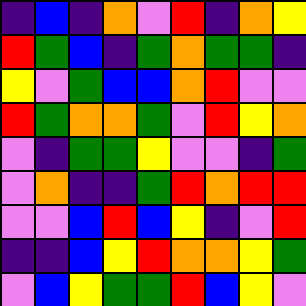[["indigo", "blue", "indigo", "orange", "violet", "red", "indigo", "orange", "yellow"], ["red", "green", "blue", "indigo", "green", "orange", "green", "green", "indigo"], ["yellow", "violet", "green", "blue", "blue", "orange", "red", "violet", "violet"], ["red", "green", "orange", "orange", "green", "violet", "red", "yellow", "orange"], ["violet", "indigo", "green", "green", "yellow", "violet", "violet", "indigo", "green"], ["violet", "orange", "indigo", "indigo", "green", "red", "orange", "red", "red"], ["violet", "violet", "blue", "red", "blue", "yellow", "indigo", "violet", "red"], ["indigo", "indigo", "blue", "yellow", "red", "orange", "orange", "yellow", "green"], ["violet", "blue", "yellow", "green", "green", "red", "blue", "yellow", "violet"]]